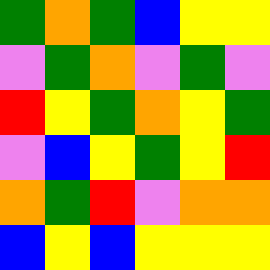[["green", "orange", "green", "blue", "yellow", "yellow"], ["violet", "green", "orange", "violet", "green", "violet"], ["red", "yellow", "green", "orange", "yellow", "green"], ["violet", "blue", "yellow", "green", "yellow", "red"], ["orange", "green", "red", "violet", "orange", "orange"], ["blue", "yellow", "blue", "yellow", "yellow", "yellow"]]